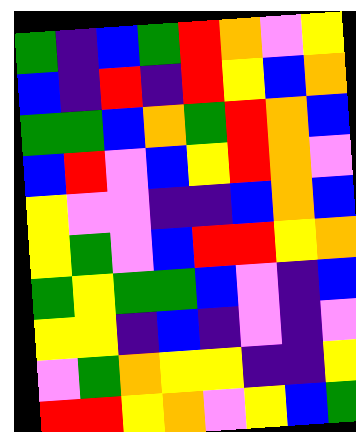[["green", "indigo", "blue", "green", "red", "orange", "violet", "yellow"], ["blue", "indigo", "red", "indigo", "red", "yellow", "blue", "orange"], ["green", "green", "blue", "orange", "green", "red", "orange", "blue"], ["blue", "red", "violet", "blue", "yellow", "red", "orange", "violet"], ["yellow", "violet", "violet", "indigo", "indigo", "blue", "orange", "blue"], ["yellow", "green", "violet", "blue", "red", "red", "yellow", "orange"], ["green", "yellow", "green", "green", "blue", "violet", "indigo", "blue"], ["yellow", "yellow", "indigo", "blue", "indigo", "violet", "indigo", "violet"], ["violet", "green", "orange", "yellow", "yellow", "indigo", "indigo", "yellow"], ["red", "red", "yellow", "orange", "violet", "yellow", "blue", "green"]]